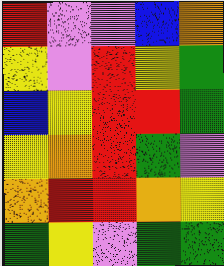[["red", "violet", "violet", "blue", "orange"], ["yellow", "violet", "red", "yellow", "green"], ["blue", "yellow", "red", "red", "green"], ["yellow", "orange", "red", "green", "violet"], ["orange", "red", "red", "orange", "yellow"], ["green", "yellow", "violet", "green", "green"]]